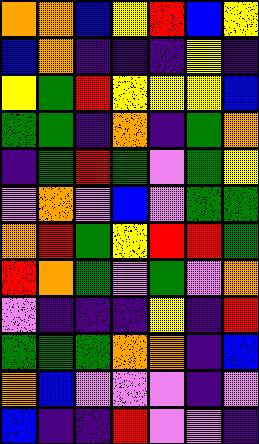[["orange", "orange", "blue", "yellow", "red", "blue", "yellow"], ["blue", "orange", "indigo", "indigo", "indigo", "yellow", "indigo"], ["yellow", "green", "red", "yellow", "yellow", "yellow", "blue"], ["green", "green", "indigo", "orange", "indigo", "green", "orange"], ["indigo", "green", "red", "green", "violet", "green", "yellow"], ["violet", "orange", "violet", "blue", "violet", "green", "green"], ["orange", "red", "green", "yellow", "red", "red", "green"], ["red", "orange", "green", "violet", "green", "violet", "orange"], ["violet", "indigo", "indigo", "indigo", "yellow", "indigo", "red"], ["green", "green", "green", "orange", "orange", "indigo", "blue"], ["orange", "blue", "violet", "violet", "violet", "indigo", "violet"], ["blue", "indigo", "indigo", "red", "violet", "violet", "indigo"]]